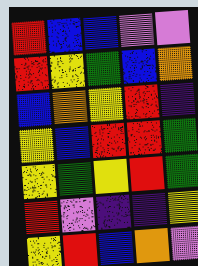[["red", "blue", "blue", "violet", "violet"], ["red", "yellow", "green", "blue", "orange"], ["blue", "orange", "yellow", "red", "indigo"], ["yellow", "blue", "red", "red", "green"], ["yellow", "green", "yellow", "red", "green"], ["red", "violet", "indigo", "indigo", "yellow"], ["yellow", "red", "blue", "orange", "violet"]]